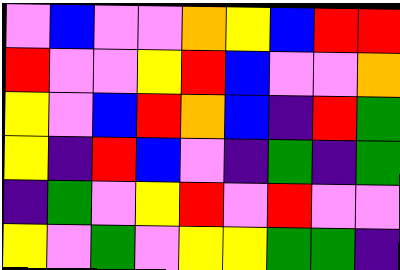[["violet", "blue", "violet", "violet", "orange", "yellow", "blue", "red", "red"], ["red", "violet", "violet", "yellow", "red", "blue", "violet", "violet", "orange"], ["yellow", "violet", "blue", "red", "orange", "blue", "indigo", "red", "green"], ["yellow", "indigo", "red", "blue", "violet", "indigo", "green", "indigo", "green"], ["indigo", "green", "violet", "yellow", "red", "violet", "red", "violet", "violet"], ["yellow", "violet", "green", "violet", "yellow", "yellow", "green", "green", "indigo"]]